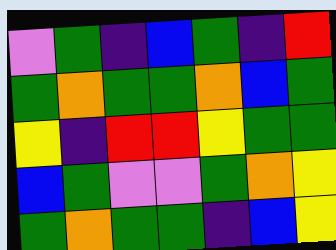[["violet", "green", "indigo", "blue", "green", "indigo", "red"], ["green", "orange", "green", "green", "orange", "blue", "green"], ["yellow", "indigo", "red", "red", "yellow", "green", "green"], ["blue", "green", "violet", "violet", "green", "orange", "yellow"], ["green", "orange", "green", "green", "indigo", "blue", "yellow"]]